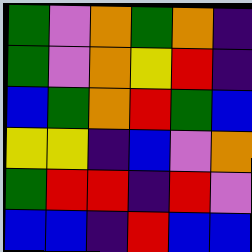[["green", "violet", "orange", "green", "orange", "indigo"], ["green", "violet", "orange", "yellow", "red", "indigo"], ["blue", "green", "orange", "red", "green", "blue"], ["yellow", "yellow", "indigo", "blue", "violet", "orange"], ["green", "red", "red", "indigo", "red", "violet"], ["blue", "blue", "indigo", "red", "blue", "blue"]]